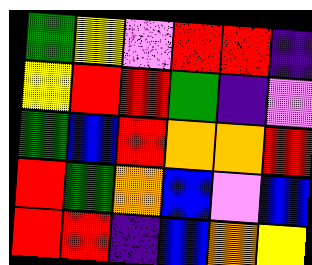[["green", "yellow", "violet", "red", "red", "indigo"], ["yellow", "red", "red", "green", "indigo", "violet"], ["green", "blue", "red", "orange", "orange", "red"], ["red", "green", "orange", "blue", "violet", "blue"], ["red", "red", "indigo", "blue", "orange", "yellow"]]